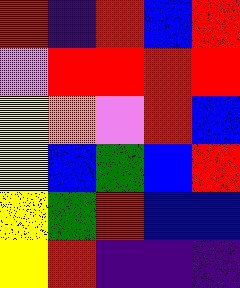[["red", "indigo", "red", "blue", "red"], ["violet", "red", "red", "red", "red"], ["yellow", "orange", "violet", "red", "blue"], ["yellow", "blue", "green", "blue", "red"], ["yellow", "green", "red", "blue", "blue"], ["yellow", "red", "indigo", "indigo", "indigo"]]